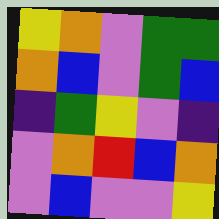[["yellow", "orange", "violet", "green", "green"], ["orange", "blue", "violet", "green", "blue"], ["indigo", "green", "yellow", "violet", "indigo"], ["violet", "orange", "red", "blue", "orange"], ["violet", "blue", "violet", "violet", "yellow"]]